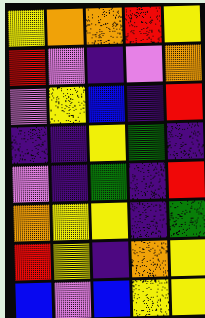[["yellow", "orange", "orange", "red", "yellow"], ["red", "violet", "indigo", "violet", "orange"], ["violet", "yellow", "blue", "indigo", "red"], ["indigo", "indigo", "yellow", "green", "indigo"], ["violet", "indigo", "green", "indigo", "red"], ["orange", "yellow", "yellow", "indigo", "green"], ["red", "yellow", "indigo", "orange", "yellow"], ["blue", "violet", "blue", "yellow", "yellow"]]